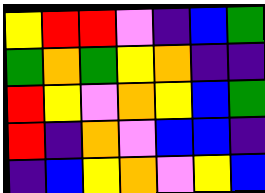[["yellow", "red", "red", "violet", "indigo", "blue", "green"], ["green", "orange", "green", "yellow", "orange", "indigo", "indigo"], ["red", "yellow", "violet", "orange", "yellow", "blue", "green"], ["red", "indigo", "orange", "violet", "blue", "blue", "indigo"], ["indigo", "blue", "yellow", "orange", "violet", "yellow", "blue"]]